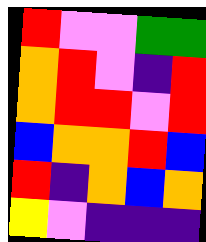[["red", "violet", "violet", "green", "green"], ["orange", "red", "violet", "indigo", "red"], ["orange", "red", "red", "violet", "red"], ["blue", "orange", "orange", "red", "blue"], ["red", "indigo", "orange", "blue", "orange"], ["yellow", "violet", "indigo", "indigo", "indigo"]]